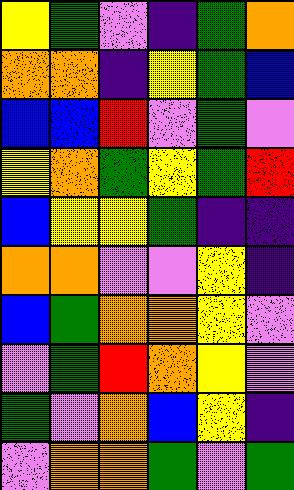[["yellow", "green", "violet", "indigo", "green", "orange"], ["orange", "orange", "indigo", "yellow", "green", "blue"], ["blue", "blue", "red", "violet", "green", "violet"], ["yellow", "orange", "green", "yellow", "green", "red"], ["blue", "yellow", "yellow", "green", "indigo", "indigo"], ["orange", "orange", "violet", "violet", "yellow", "indigo"], ["blue", "green", "orange", "orange", "yellow", "violet"], ["violet", "green", "red", "orange", "yellow", "violet"], ["green", "violet", "orange", "blue", "yellow", "indigo"], ["violet", "orange", "orange", "green", "violet", "green"]]